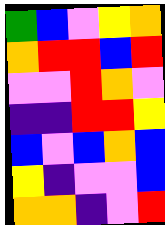[["green", "blue", "violet", "yellow", "orange"], ["orange", "red", "red", "blue", "red"], ["violet", "violet", "red", "orange", "violet"], ["indigo", "indigo", "red", "red", "yellow"], ["blue", "violet", "blue", "orange", "blue"], ["yellow", "indigo", "violet", "violet", "blue"], ["orange", "orange", "indigo", "violet", "red"]]